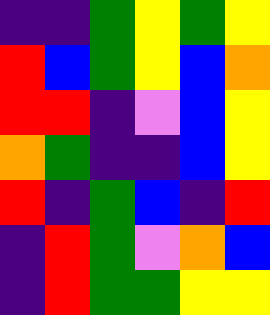[["indigo", "indigo", "green", "yellow", "green", "yellow"], ["red", "blue", "green", "yellow", "blue", "orange"], ["red", "red", "indigo", "violet", "blue", "yellow"], ["orange", "green", "indigo", "indigo", "blue", "yellow"], ["red", "indigo", "green", "blue", "indigo", "red"], ["indigo", "red", "green", "violet", "orange", "blue"], ["indigo", "red", "green", "green", "yellow", "yellow"]]